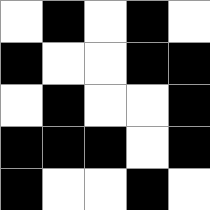[["white", "black", "white", "black", "white"], ["black", "white", "white", "black", "black"], ["white", "black", "white", "white", "black"], ["black", "black", "black", "white", "black"], ["black", "white", "white", "black", "white"]]